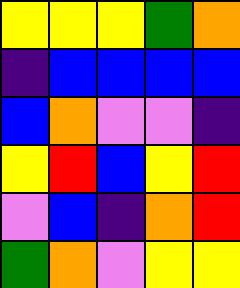[["yellow", "yellow", "yellow", "green", "orange"], ["indigo", "blue", "blue", "blue", "blue"], ["blue", "orange", "violet", "violet", "indigo"], ["yellow", "red", "blue", "yellow", "red"], ["violet", "blue", "indigo", "orange", "red"], ["green", "orange", "violet", "yellow", "yellow"]]